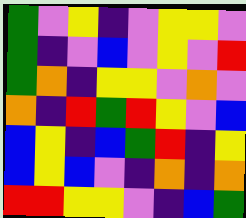[["green", "violet", "yellow", "indigo", "violet", "yellow", "yellow", "violet"], ["green", "indigo", "violet", "blue", "violet", "yellow", "violet", "red"], ["green", "orange", "indigo", "yellow", "yellow", "violet", "orange", "violet"], ["orange", "indigo", "red", "green", "red", "yellow", "violet", "blue"], ["blue", "yellow", "indigo", "blue", "green", "red", "indigo", "yellow"], ["blue", "yellow", "blue", "violet", "indigo", "orange", "indigo", "orange"], ["red", "red", "yellow", "yellow", "violet", "indigo", "blue", "green"]]